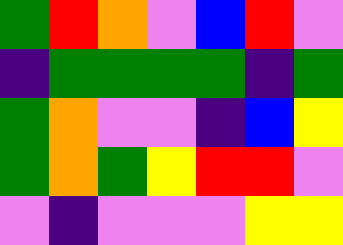[["green", "red", "orange", "violet", "blue", "red", "violet"], ["indigo", "green", "green", "green", "green", "indigo", "green"], ["green", "orange", "violet", "violet", "indigo", "blue", "yellow"], ["green", "orange", "green", "yellow", "red", "red", "violet"], ["violet", "indigo", "violet", "violet", "violet", "yellow", "yellow"]]